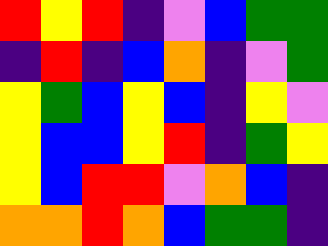[["red", "yellow", "red", "indigo", "violet", "blue", "green", "green"], ["indigo", "red", "indigo", "blue", "orange", "indigo", "violet", "green"], ["yellow", "green", "blue", "yellow", "blue", "indigo", "yellow", "violet"], ["yellow", "blue", "blue", "yellow", "red", "indigo", "green", "yellow"], ["yellow", "blue", "red", "red", "violet", "orange", "blue", "indigo"], ["orange", "orange", "red", "orange", "blue", "green", "green", "indigo"]]